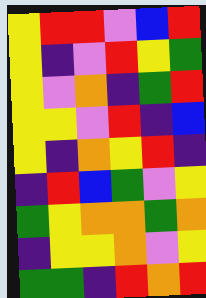[["yellow", "red", "red", "violet", "blue", "red"], ["yellow", "indigo", "violet", "red", "yellow", "green"], ["yellow", "violet", "orange", "indigo", "green", "red"], ["yellow", "yellow", "violet", "red", "indigo", "blue"], ["yellow", "indigo", "orange", "yellow", "red", "indigo"], ["indigo", "red", "blue", "green", "violet", "yellow"], ["green", "yellow", "orange", "orange", "green", "orange"], ["indigo", "yellow", "yellow", "orange", "violet", "yellow"], ["green", "green", "indigo", "red", "orange", "red"]]